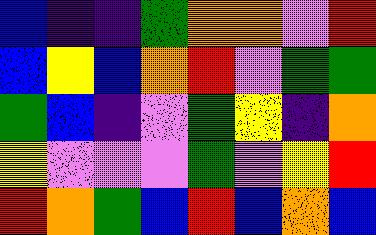[["blue", "indigo", "indigo", "green", "orange", "orange", "violet", "red"], ["blue", "yellow", "blue", "orange", "red", "violet", "green", "green"], ["green", "blue", "indigo", "violet", "green", "yellow", "indigo", "orange"], ["yellow", "violet", "violet", "violet", "green", "violet", "yellow", "red"], ["red", "orange", "green", "blue", "red", "blue", "orange", "blue"]]